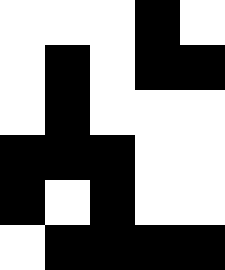[["white", "white", "white", "black", "white"], ["white", "black", "white", "black", "black"], ["white", "black", "white", "white", "white"], ["black", "black", "black", "white", "white"], ["black", "white", "black", "white", "white"], ["white", "black", "black", "black", "black"]]